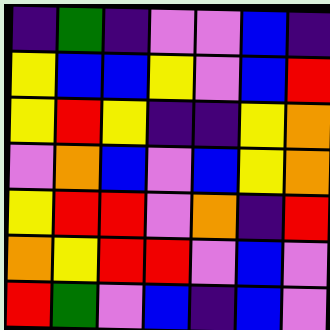[["indigo", "green", "indigo", "violet", "violet", "blue", "indigo"], ["yellow", "blue", "blue", "yellow", "violet", "blue", "red"], ["yellow", "red", "yellow", "indigo", "indigo", "yellow", "orange"], ["violet", "orange", "blue", "violet", "blue", "yellow", "orange"], ["yellow", "red", "red", "violet", "orange", "indigo", "red"], ["orange", "yellow", "red", "red", "violet", "blue", "violet"], ["red", "green", "violet", "blue", "indigo", "blue", "violet"]]